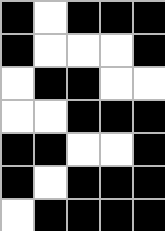[["black", "white", "black", "black", "black"], ["black", "white", "white", "white", "black"], ["white", "black", "black", "white", "white"], ["white", "white", "black", "black", "black"], ["black", "black", "white", "white", "black"], ["black", "white", "black", "black", "black"], ["white", "black", "black", "black", "black"]]